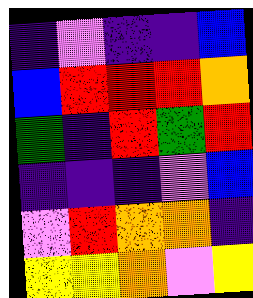[["indigo", "violet", "indigo", "indigo", "blue"], ["blue", "red", "red", "red", "orange"], ["green", "indigo", "red", "green", "red"], ["indigo", "indigo", "indigo", "violet", "blue"], ["violet", "red", "orange", "orange", "indigo"], ["yellow", "yellow", "orange", "violet", "yellow"]]